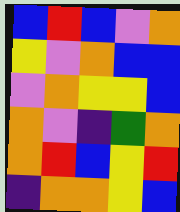[["blue", "red", "blue", "violet", "orange"], ["yellow", "violet", "orange", "blue", "blue"], ["violet", "orange", "yellow", "yellow", "blue"], ["orange", "violet", "indigo", "green", "orange"], ["orange", "red", "blue", "yellow", "red"], ["indigo", "orange", "orange", "yellow", "blue"]]